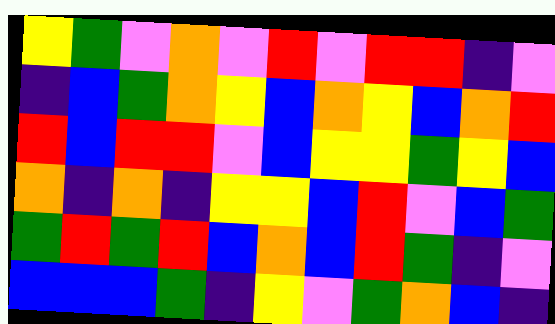[["yellow", "green", "violet", "orange", "violet", "red", "violet", "red", "red", "indigo", "violet"], ["indigo", "blue", "green", "orange", "yellow", "blue", "orange", "yellow", "blue", "orange", "red"], ["red", "blue", "red", "red", "violet", "blue", "yellow", "yellow", "green", "yellow", "blue"], ["orange", "indigo", "orange", "indigo", "yellow", "yellow", "blue", "red", "violet", "blue", "green"], ["green", "red", "green", "red", "blue", "orange", "blue", "red", "green", "indigo", "violet"], ["blue", "blue", "blue", "green", "indigo", "yellow", "violet", "green", "orange", "blue", "indigo"]]